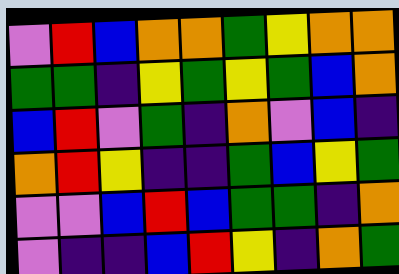[["violet", "red", "blue", "orange", "orange", "green", "yellow", "orange", "orange"], ["green", "green", "indigo", "yellow", "green", "yellow", "green", "blue", "orange"], ["blue", "red", "violet", "green", "indigo", "orange", "violet", "blue", "indigo"], ["orange", "red", "yellow", "indigo", "indigo", "green", "blue", "yellow", "green"], ["violet", "violet", "blue", "red", "blue", "green", "green", "indigo", "orange"], ["violet", "indigo", "indigo", "blue", "red", "yellow", "indigo", "orange", "green"]]